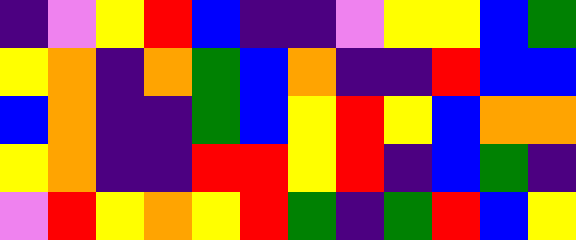[["indigo", "violet", "yellow", "red", "blue", "indigo", "indigo", "violet", "yellow", "yellow", "blue", "green"], ["yellow", "orange", "indigo", "orange", "green", "blue", "orange", "indigo", "indigo", "red", "blue", "blue"], ["blue", "orange", "indigo", "indigo", "green", "blue", "yellow", "red", "yellow", "blue", "orange", "orange"], ["yellow", "orange", "indigo", "indigo", "red", "red", "yellow", "red", "indigo", "blue", "green", "indigo"], ["violet", "red", "yellow", "orange", "yellow", "red", "green", "indigo", "green", "red", "blue", "yellow"]]